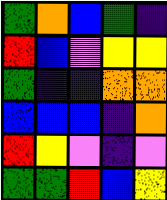[["green", "orange", "blue", "green", "indigo"], ["red", "blue", "violet", "yellow", "yellow"], ["green", "indigo", "indigo", "orange", "orange"], ["blue", "blue", "blue", "indigo", "orange"], ["red", "yellow", "violet", "indigo", "violet"], ["green", "green", "red", "blue", "yellow"]]